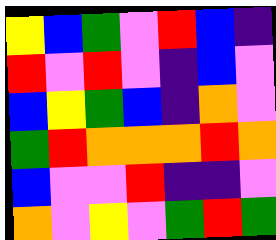[["yellow", "blue", "green", "violet", "red", "blue", "indigo"], ["red", "violet", "red", "violet", "indigo", "blue", "violet"], ["blue", "yellow", "green", "blue", "indigo", "orange", "violet"], ["green", "red", "orange", "orange", "orange", "red", "orange"], ["blue", "violet", "violet", "red", "indigo", "indigo", "violet"], ["orange", "violet", "yellow", "violet", "green", "red", "green"]]